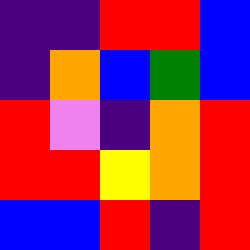[["indigo", "indigo", "red", "red", "blue"], ["indigo", "orange", "blue", "green", "blue"], ["red", "violet", "indigo", "orange", "red"], ["red", "red", "yellow", "orange", "red"], ["blue", "blue", "red", "indigo", "red"]]